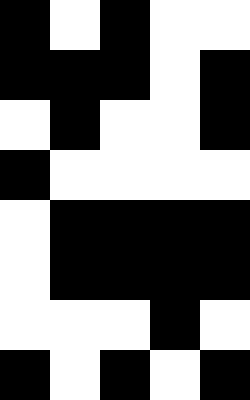[["black", "white", "black", "white", "white"], ["black", "black", "black", "white", "black"], ["white", "black", "white", "white", "black"], ["black", "white", "white", "white", "white"], ["white", "black", "black", "black", "black"], ["white", "black", "black", "black", "black"], ["white", "white", "white", "black", "white"], ["black", "white", "black", "white", "black"]]